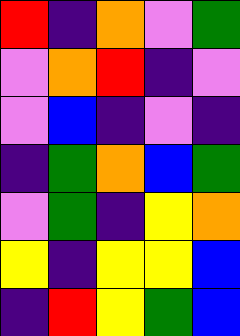[["red", "indigo", "orange", "violet", "green"], ["violet", "orange", "red", "indigo", "violet"], ["violet", "blue", "indigo", "violet", "indigo"], ["indigo", "green", "orange", "blue", "green"], ["violet", "green", "indigo", "yellow", "orange"], ["yellow", "indigo", "yellow", "yellow", "blue"], ["indigo", "red", "yellow", "green", "blue"]]